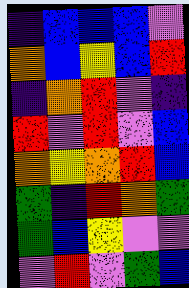[["indigo", "blue", "blue", "blue", "violet"], ["orange", "blue", "yellow", "blue", "red"], ["indigo", "orange", "red", "violet", "indigo"], ["red", "violet", "red", "violet", "blue"], ["orange", "yellow", "orange", "red", "blue"], ["green", "indigo", "red", "orange", "green"], ["green", "blue", "yellow", "violet", "violet"], ["violet", "red", "violet", "green", "blue"]]